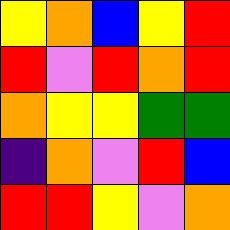[["yellow", "orange", "blue", "yellow", "red"], ["red", "violet", "red", "orange", "red"], ["orange", "yellow", "yellow", "green", "green"], ["indigo", "orange", "violet", "red", "blue"], ["red", "red", "yellow", "violet", "orange"]]